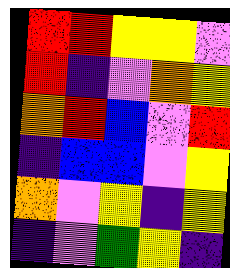[["red", "red", "yellow", "yellow", "violet"], ["red", "indigo", "violet", "orange", "yellow"], ["orange", "red", "blue", "violet", "red"], ["indigo", "blue", "blue", "violet", "yellow"], ["orange", "violet", "yellow", "indigo", "yellow"], ["indigo", "violet", "green", "yellow", "indigo"]]